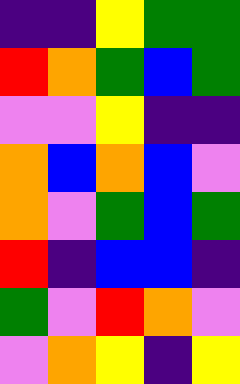[["indigo", "indigo", "yellow", "green", "green"], ["red", "orange", "green", "blue", "green"], ["violet", "violet", "yellow", "indigo", "indigo"], ["orange", "blue", "orange", "blue", "violet"], ["orange", "violet", "green", "blue", "green"], ["red", "indigo", "blue", "blue", "indigo"], ["green", "violet", "red", "orange", "violet"], ["violet", "orange", "yellow", "indigo", "yellow"]]